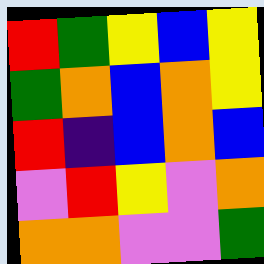[["red", "green", "yellow", "blue", "yellow"], ["green", "orange", "blue", "orange", "yellow"], ["red", "indigo", "blue", "orange", "blue"], ["violet", "red", "yellow", "violet", "orange"], ["orange", "orange", "violet", "violet", "green"]]